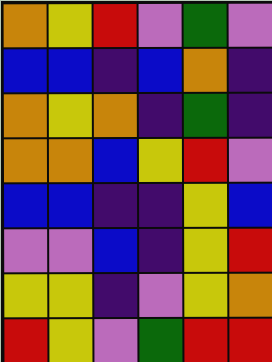[["orange", "yellow", "red", "violet", "green", "violet"], ["blue", "blue", "indigo", "blue", "orange", "indigo"], ["orange", "yellow", "orange", "indigo", "green", "indigo"], ["orange", "orange", "blue", "yellow", "red", "violet"], ["blue", "blue", "indigo", "indigo", "yellow", "blue"], ["violet", "violet", "blue", "indigo", "yellow", "red"], ["yellow", "yellow", "indigo", "violet", "yellow", "orange"], ["red", "yellow", "violet", "green", "red", "red"]]